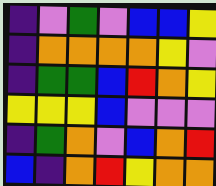[["indigo", "violet", "green", "violet", "blue", "blue", "yellow"], ["indigo", "orange", "orange", "orange", "orange", "yellow", "violet"], ["indigo", "green", "green", "blue", "red", "orange", "yellow"], ["yellow", "yellow", "yellow", "blue", "violet", "violet", "violet"], ["indigo", "green", "orange", "violet", "blue", "orange", "red"], ["blue", "indigo", "orange", "red", "yellow", "orange", "orange"]]